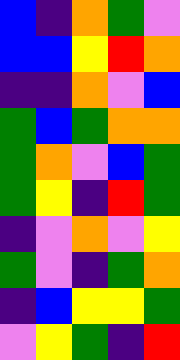[["blue", "indigo", "orange", "green", "violet"], ["blue", "blue", "yellow", "red", "orange"], ["indigo", "indigo", "orange", "violet", "blue"], ["green", "blue", "green", "orange", "orange"], ["green", "orange", "violet", "blue", "green"], ["green", "yellow", "indigo", "red", "green"], ["indigo", "violet", "orange", "violet", "yellow"], ["green", "violet", "indigo", "green", "orange"], ["indigo", "blue", "yellow", "yellow", "green"], ["violet", "yellow", "green", "indigo", "red"]]